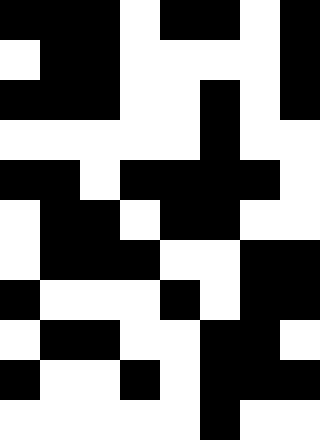[["black", "black", "black", "white", "black", "black", "white", "black"], ["white", "black", "black", "white", "white", "white", "white", "black"], ["black", "black", "black", "white", "white", "black", "white", "black"], ["white", "white", "white", "white", "white", "black", "white", "white"], ["black", "black", "white", "black", "black", "black", "black", "white"], ["white", "black", "black", "white", "black", "black", "white", "white"], ["white", "black", "black", "black", "white", "white", "black", "black"], ["black", "white", "white", "white", "black", "white", "black", "black"], ["white", "black", "black", "white", "white", "black", "black", "white"], ["black", "white", "white", "black", "white", "black", "black", "black"], ["white", "white", "white", "white", "white", "black", "white", "white"]]